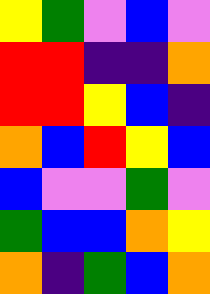[["yellow", "green", "violet", "blue", "violet"], ["red", "red", "indigo", "indigo", "orange"], ["red", "red", "yellow", "blue", "indigo"], ["orange", "blue", "red", "yellow", "blue"], ["blue", "violet", "violet", "green", "violet"], ["green", "blue", "blue", "orange", "yellow"], ["orange", "indigo", "green", "blue", "orange"]]